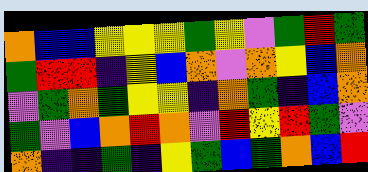[["orange", "blue", "blue", "yellow", "yellow", "yellow", "green", "yellow", "violet", "green", "red", "green"], ["green", "red", "red", "indigo", "yellow", "blue", "orange", "violet", "orange", "yellow", "blue", "orange"], ["violet", "green", "orange", "green", "yellow", "yellow", "indigo", "orange", "green", "indigo", "blue", "orange"], ["green", "violet", "blue", "orange", "red", "orange", "violet", "red", "yellow", "red", "green", "violet"], ["orange", "indigo", "indigo", "green", "indigo", "yellow", "green", "blue", "green", "orange", "blue", "red"]]